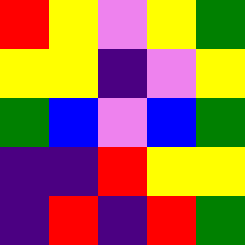[["red", "yellow", "violet", "yellow", "green"], ["yellow", "yellow", "indigo", "violet", "yellow"], ["green", "blue", "violet", "blue", "green"], ["indigo", "indigo", "red", "yellow", "yellow"], ["indigo", "red", "indigo", "red", "green"]]